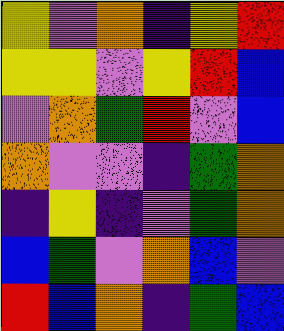[["yellow", "violet", "orange", "indigo", "yellow", "red"], ["yellow", "yellow", "violet", "yellow", "red", "blue"], ["violet", "orange", "green", "red", "violet", "blue"], ["orange", "violet", "violet", "indigo", "green", "orange"], ["indigo", "yellow", "indigo", "violet", "green", "orange"], ["blue", "green", "violet", "orange", "blue", "violet"], ["red", "blue", "orange", "indigo", "green", "blue"]]